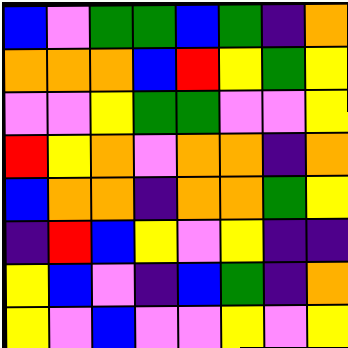[["blue", "violet", "green", "green", "blue", "green", "indigo", "orange"], ["orange", "orange", "orange", "blue", "red", "yellow", "green", "yellow"], ["violet", "violet", "yellow", "green", "green", "violet", "violet", "yellow"], ["red", "yellow", "orange", "violet", "orange", "orange", "indigo", "orange"], ["blue", "orange", "orange", "indigo", "orange", "orange", "green", "yellow"], ["indigo", "red", "blue", "yellow", "violet", "yellow", "indigo", "indigo"], ["yellow", "blue", "violet", "indigo", "blue", "green", "indigo", "orange"], ["yellow", "violet", "blue", "violet", "violet", "yellow", "violet", "yellow"]]